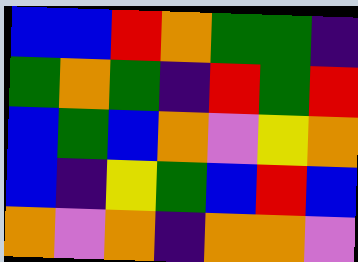[["blue", "blue", "red", "orange", "green", "green", "indigo"], ["green", "orange", "green", "indigo", "red", "green", "red"], ["blue", "green", "blue", "orange", "violet", "yellow", "orange"], ["blue", "indigo", "yellow", "green", "blue", "red", "blue"], ["orange", "violet", "orange", "indigo", "orange", "orange", "violet"]]